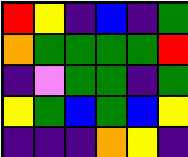[["red", "yellow", "indigo", "blue", "indigo", "green"], ["orange", "green", "green", "green", "green", "red"], ["indigo", "violet", "green", "green", "indigo", "green"], ["yellow", "green", "blue", "green", "blue", "yellow"], ["indigo", "indigo", "indigo", "orange", "yellow", "indigo"]]